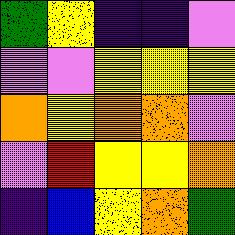[["green", "yellow", "indigo", "indigo", "violet"], ["violet", "violet", "yellow", "yellow", "yellow"], ["orange", "yellow", "orange", "orange", "violet"], ["violet", "red", "yellow", "yellow", "orange"], ["indigo", "blue", "yellow", "orange", "green"]]